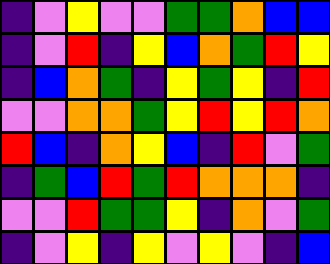[["indigo", "violet", "yellow", "violet", "violet", "green", "green", "orange", "blue", "blue"], ["indigo", "violet", "red", "indigo", "yellow", "blue", "orange", "green", "red", "yellow"], ["indigo", "blue", "orange", "green", "indigo", "yellow", "green", "yellow", "indigo", "red"], ["violet", "violet", "orange", "orange", "green", "yellow", "red", "yellow", "red", "orange"], ["red", "blue", "indigo", "orange", "yellow", "blue", "indigo", "red", "violet", "green"], ["indigo", "green", "blue", "red", "green", "red", "orange", "orange", "orange", "indigo"], ["violet", "violet", "red", "green", "green", "yellow", "indigo", "orange", "violet", "green"], ["indigo", "violet", "yellow", "indigo", "yellow", "violet", "yellow", "violet", "indigo", "blue"]]